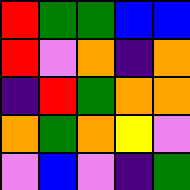[["red", "green", "green", "blue", "blue"], ["red", "violet", "orange", "indigo", "orange"], ["indigo", "red", "green", "orange", "orange"], ["orange", "green", "orange", "yellow", "violet"], ["violet", "blue", "violet", "indigo", "green"]]